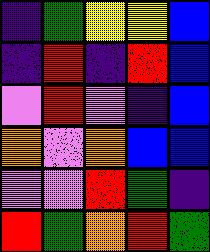[["indigo", "green", "yellow", "yellow", "blue"], ["indigo", "red", "indigo", "red", "blue"], ["violet", "red", "violet", "indigo", "blue"], ["orange", "violet", "orange", "blue", "blue"], ["violet", "violet", "red", "green", "indigo"], ["red", "green", "orange", "red", "green"]]